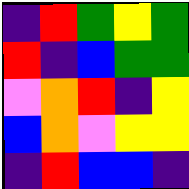[["indigo", "red", "green", "yellow", "green"], ["red", "indigo", "blue", "green", "green"], ["violet", "orange", "red", "indigo", "yellow"], ["blue", "orange", "violet", "yellow", "yellow"], ["indigo", "red", "blue", "blue", "indigo"]]